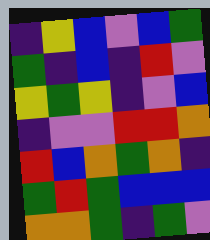[["indigo", "yellow", "blue", "violet", "blue", "green"], ["green", "indigo", "blue", "indigo", "red", "violet"], ["yellow", "green", "yellow", "indigo", "violet", "blue"], ["indigo", "violet", "violet", "red", "red", "orange"], ["red", "blue", "orange", "green", "orange", "indigo"], ["green", "red", "green", "blue", "blue", "blue"], ["orange", "orange", "green", "indigo", "green", "violet"]]